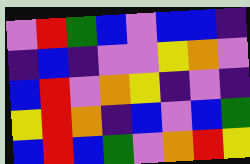[["violet", "red", "green", "blue", "violet", "blue", "blue", "indigo"], ["indigo", "blue", "indigo", "violet", "violet", "yellow", "orange", "violet"], ["blue", "red", "violet", "orange", "yellow", "indigo", "violet", "indigo"], ["yellow", "red", "orange", "indigo", "blue", "violet", "blue", "green"], ["blue", "red", "blue", "green", "violet", "orange", "red", "yellow"]]